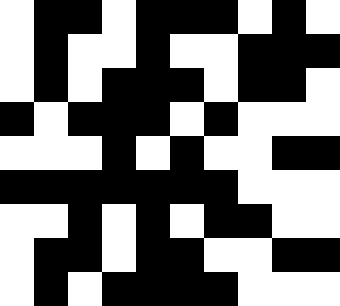[["white", "black", "black", "white", "black", "black", "black", "white", "black", "white"], ["white", "black", "white", "white", "black", "white", "white", "black", "black", "black"], ["white", "black", "white", "black", "black", "black", "white", "black", "black", "white"], ["black", "white", "black", "black", "black", "white", "black", "white", "white", "white"], ["white", "white", "white", "black", "white", "black", "white", "white", "black", "black"], ["black", "black", "black", "black", "black", "black", "black", "white", "white", "white"], ["white", "white", "black", "white", "black", "white", "black", "black", "white", "white"], ["white", "black", "black", "white", "black", "black", "white", "white", "black", "black"], ["white", "black", "white", "black", "black", "black", "black", "white", "white", "white"]]